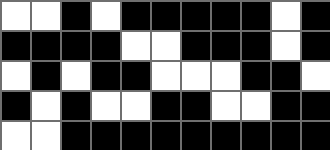[["white", "white", "black", "white", "black", "black", "black", "black", "black", "white", "black"], ["black", "black", "black", "black", "white", "white", "black", "black", "black", "white", "black"], ["white", "black", "white", "black", "black", "white", "white", "white", "black", "black", "white"], ["black", "white", "black", "white", "white", "black", "black", "white", "white", "black", "black"], ["white", "white", "black", "black", "black", "black", "black", "black", "black", "black", "black"]]